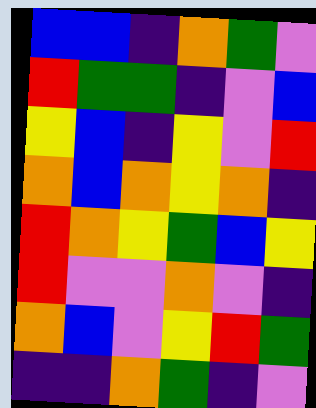[["blue", "blue", "indigo", "orange", "green", "violet"], ["red", "green", "green", "indigo", "violet", "blue"], ["yellow", "blue", "indigo", "yellow", "violet", "red"], ["orange", "blue", "orange", "yellow", "orange", "indigo"], ["red", "orange", "yellow", "green", "blue", "yellow"], ["red", "violet", "violet", "orange", "violet", "indigo"], ["orange", "blue", "violet", "yellow", "red", "green"], ["indigo", "indigo", "orange", "green", "indigo", "violet"]]